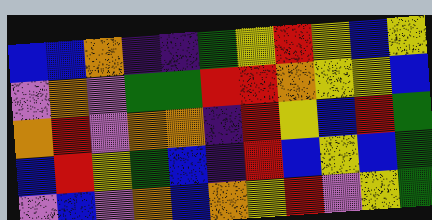[["blue", "blue", "orange", "indigo", "indigo", "green", "yellow", "red", "yellow", "blue", "yellow"], ["violet", "orange", "violet", "green", "green", "red", "red", "orange", "yellow", "yellow", "blue"], ["orange", "red", "violet", "orange", "orange", "indigo", "red", "yellow", "blue", "red", "green"], ["blue", "red", "yellow", "green", "blue", "indigo", "red", "blue", "yellow", "blue", "green"], ["violet", "blue", "violet", "orange", "blue", "orange", "yellow", "red", "violet", "yellow", "green"]]